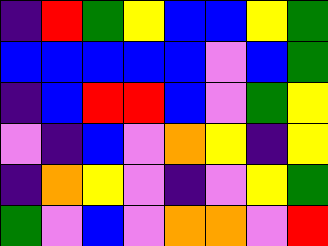[["indigo", "red", "green", "yellow", "blue", "blue", "yellow", "green"], ["blue", "blue", "blue", "blue", "blue", "violet", "blue", "green"], ["indigo", "blue", "red", "red", "blue", "violet", "green", "yellow"], ["violet", "indigo", "blue", "violet", "orange", "yellow", "indigo", "yellow"], ["indigo", "orange", "yellow", "violet", "indigo", "violet", "yellow", "green"], ["green", "violet", "blue", "violet", "orange", "orange", "violet", "red"]]